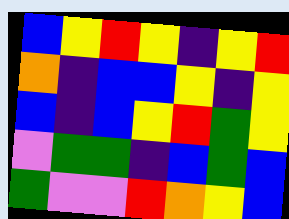[["blue", "yellow", "red", "yellow", "indigo", "yellow", "red"], ["orange", "indigo", "blue", "blue", "yellow", "indigo", "yellow"], ["blue", "indigo", "blue", "yellow", "red", "green", "yellow"], ["violet", "green", "green", "indigo", "blue", "green", "blue"], ["green", "violet", "violet", "red", "orange", "yellow", "blue"]]